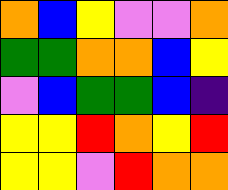[["orange", "blue", "yellow", "violet", "violet", "orange"], ["green", "green", "orange", "orange", "blue", "yellow"], ["violet", "blue", "green", "green", "blue", "indigo"], ["yellow", "yellow", "red", "orange", "yellow", "red"], ["yellow", "yellow", "violet", "red", "orange", "orange"]]